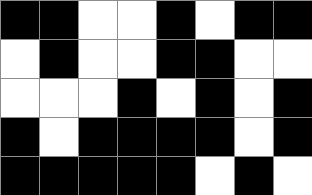[["black", "black", "white", "white", "black", "white", "black", "black"], ["white", "black", "white", "white", "black", "black", "white", "white"], ["white", "white", "white", "black", "white", "black", "white", "black"], ["black", "white", "black", "black", "black", "black", "white", "black"], ["black", "black", "black", "black", "black", "white", "black", "white"]]